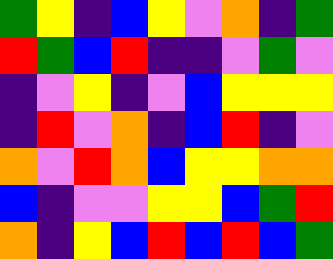[["green", "yellow", "indigo", "blue", "yellow", "violet", "orange", "indigo", "green"], ["red", "green", "blue", "red", "indigo", "indigo", "violet", "green", "violet"], ["indigo", "violet", "yellow", "indigo", "violet", "blue", "yellow", "yellow", "yellow"], ["indigo", "red", "violet", "orange", "indigo", "blue", "red", "indigo", "violet"], ["orange", "violet", "red", "orange", "blue", "yellow", "yellow", "orange", "orange"], ["blue", "indigo", "violet", "violet", "yellow", "yellow", "blue", "green", "red"], ["orange", "indigo", "yellow", "blue", "red", "blue", "red", "blue", "green"]]